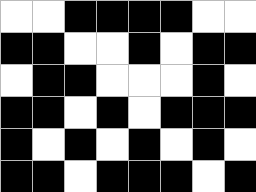[["white", "white", "black", "black", "black", "black", "white", "white"], ["black", "black", "white", "white", "black", "white", "black", "black"], ["white", "black", "black", "white", "white", "white", "black", "white"], ["black", "black", "white", "black", "white", "black", "black", "black"], ["black", "white", "black", "white", "black", "white", "black", "white"], ["black", "black", "white", "black", "black", "black", "white", "black"]]